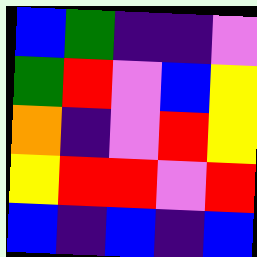[["blue", "green", "indigo", "indigo", "violet"], ["green", "red", "violet", "blue", "yellow"], ["orange", "indigo", "violet", "red", "yellow"], ["yellow", "red", "red", "violet", "red"], ["blue", "indigo", "blue", "indigo", "blue"]]